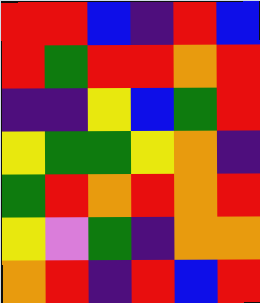[["red", "red", "blue", "indigo", "red", "blue"], ["red", "green", "red", "red", "orange", "red"], ["indigo", "indigo", "yellow", "blue", "green", "red"], ["yellow", "green", "green", "yellow", "orange", "indigo"], ["green", "red", "orange", "red", "orange", "red"], ["yellow", "violet", "green", "indigo", "orange", "orange"], ["orange", "red", "indigo", "red", "blue", "red"]]